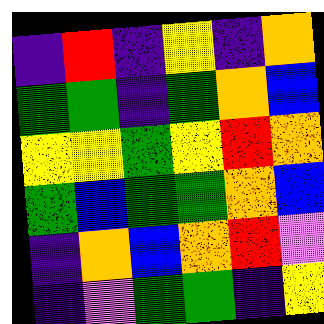[["indigo", "red", "indigo", "yellow", "indigo", "orange"], ["green", "green", "indigo", "green", "orange", "blue"], ["yellow", "yellow", "green", "yellow", "red", "orange"], ["green", "blue", "green", "green", "orange", "blue"], ["indigo", "orange", "blue", "orange", "red", "violet"], ["indigo", "violet", "green", "green", "indigo", "yellow"]]